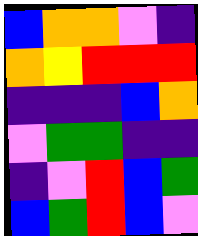[["blue", "orange", "orange", "violet", "indigo"], ["orange", "yellow", "red", "red", "red"], ["indigo", "indigo", "indigo", "blue", "orange"], ["violet", "green", "green", "indigo", "indigo"], ["indigo", "violet", "red", "blue", "green"], ["blue", "green", "red", "blue", "violet"]]